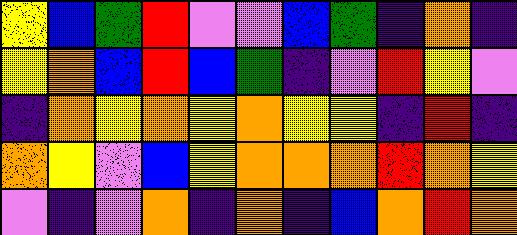[["yellow", "blue", "green", "red", "violet", "violet", "blue", "green", "indigo", "orange", "indigo"], ["yellow", "orange", "blue", "red", "blue", "green", "indigo", "violet", "red", "yellow", "violet"], ["indigo", "orange", "yellow", "orange", "yellow", "orange", "yellow", "yellow", "indigo", "red", "indigo"], ["orange", "yellow", "violet", "blue", "yellow", "orange", "orange", "orange", "red", "orange", "yellow"], ["violet", "indigo", "violet", "orange", "indigo", "orange", "indigo", "blue", "orange", "red", "orange"]]